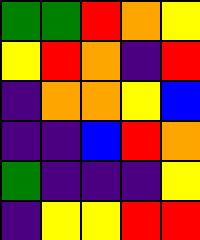[["green", "green", "red", "orange", "yellow"], ["yellow", "red", "orange", "indigo", "red"], ["indigo", "orange", "orange", "yellow", "blue"], ["indigo", "indigo", "blue", "red", "orange"], ["green", "indigo", "indigo", "indigo", "yellow"], ["indigo", "yellow", "yellow", "red", "red"]]